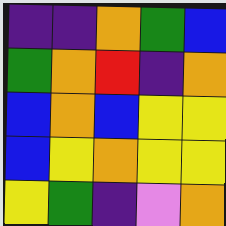[["indigo", "indigo", "orange", "green", "blue"], ["green", "orange", "red", "indigo", "orange"], ["blue", "orange", "blue", "yellow", "yellow"], ["blue", "yellow", "orange", "yellow", "yellow"], ["yellow", "green", "indigo", "violet", "orange"]]